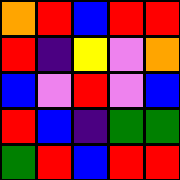[["orange", "red", "blue", "red", "red"], ["red", "indigo", "yellow", "violet", "orange"], ["blue", "violet", "red", "violet", "blue"], ["red", "blue", "indigo", "green", "green"], ["green", "red", "blue", "red", "red"]]